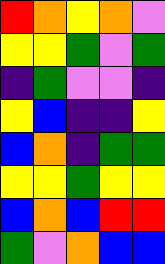[["red", "orange", "yellow", "orange", "violet"], ["yellow", "yellow", "green", "violet", "green"], ["indigo", "green", "violet", "violet", "indigo"], ["yellow", "blue", "indigo", "indigo", "yellow"], ["blue", "orange", "indigo", "green", "green"], ["yellow", "yellow", "green", "yellow", "yellow"], ["blue", "orange", "blue", "red", "red"], ["green", "violet", "orange", "blue", "blue"]]